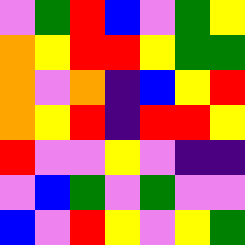[["violet", "green", "red", "blue", "violet", "green", "yellow"], ["orange", "yellow", "red", "red", "yellow", "green", "green"], ["orange", "violet", "orange", "indigo", "blue", "yellow", "red"], ["orange", "yellow", "red", "indigo", "red", "red", "yellow"], ["red", "violet", "violet", "yellow", "violet", "indigo", "indigo"], ["violet", "blue", "green", "violet", "green", "violet", "violet"], ["blue", "violet", "red", "yellow", "violet", "yellow", "green"]]